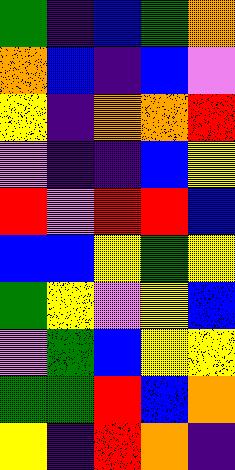[["green", "indigo", "blue", "green", "orange"], ["orange", "blue", "indigo", "blue", "violet"], ["yellow", "indigo", "orange", "orange", "red"], ["violet", "indigo", "indigo", "blue", "yellow"], ["red", "violet", "red", "red", "blue"], ["blue", "blue", "yellow", "green", "yellow"], ["green", "yellow", "violet", "yellow", "blue"], ["violet", "green", "blue", "yellow", "yellow"], ["green", "green", "red", "blue", "orange"], ["yellow", "indigo", "red", "orange", "indigo"]]